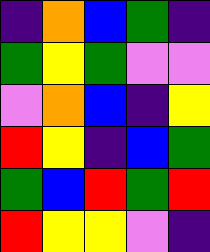[["indigo", "orange", "blue", "green", "indigo"], ["green", "yellow", "green", "violet", "violet"], ["violet", "orange", "blue", "indigo", "yellow"], ["red", "yellow", "indigo", "blue", "green"], ["green", "blue", "red", "green", "red"], ["red", "yellow", "yellow", "violet", "indigo"]]